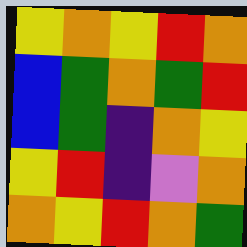[["yellow", "orange", "yellow", "red", "orange"], ["blue", "green", "orange", "green", "red"], ["blue", "green", "indigo", "orange", "yellow"], ["yellow", "red", "indigo", "violet", "orange"], ["orange", "yellow", "red", "orange", "green"]]